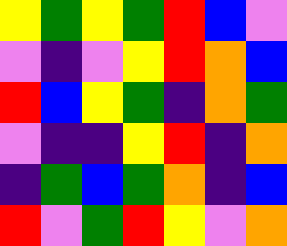[["yellow", "green", "yellow", "green", "red", "blue", "violet"], ["violet", "indigo", "violet", "yellow", "red", "orange", "blue"], ["red", "blue", "yellow", "green", "indigo", "orange", "green"], ["violet", "indigo", "indigo", "yellow", "red", "indigo", "orange"], ["indigo", "green", "blue", "green", "orange", "indigo", "blue"], ["red", "violet", "green", "red", "yellow", "violet", "orange"]]